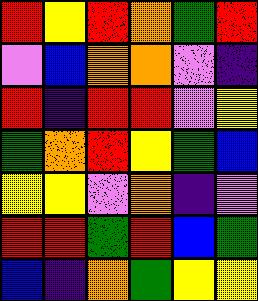[["red", "yellow", "red", "orange", "green", "red"], ["violet", "blue", "orange", "orange", "violet", "indigo"], ["red", "indigo", "red", "red", "violet", "yellow"], ["green", "orange", "red", "yellow", "green", "blue"], ["yellow", "yellow", "violet", "orange", "indigo", "violet"], ["red", "red", "green", "red", "blue", "green"], ["blue", "indigo", "orange", "green", "yellow", "yellow"]]